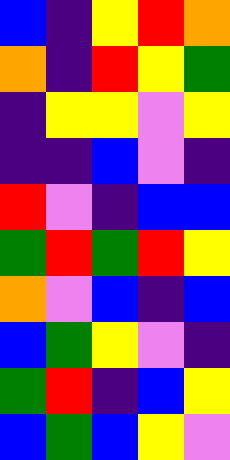[["blue", "indigo", "yellow", "red", "orange"], ["orange", "indigo", "red", "yellow", "green"], ["indigo", "yellow", "yellow", "violet", "yellow"], ["indigo", "indigo", "blue", "violet", "indigo"], ["red", "violet", "indigo", "blue", "blue"], ["green", "red", "green", "red", "yellow"], ["orange", "violet", "blue", "indigo", "blue"], ["blue", "green", "yellow", "violet", "indigo"], ["green", "red", "indigo", "blue", "yellow"], ["blue", "green", "blue", "yellow", "violet"]]